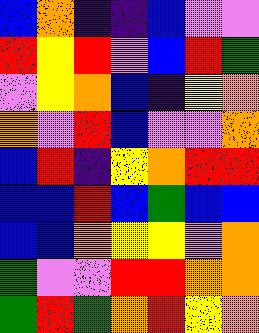[["blue", "orange", "indigo", "indigo", "blue", "violet", "violet"], ["red", "yellow", "red", "violet", "blue", "red", "green"], ["violet", "yellow", "orange", "blue", "indigo", "yellow", "orange"], ["orange", "violet", "red", "blue", "violet", "violet", "orange"], ["blue", "red", "indigo", "yellow", "orange", "red", "red"], ["blue", "blue", "red", "blue", "green", "blue", "blue"], ["blue", "blue", "orange", "yellow", "yellow", "violet", "orange"], ["green", "violet", "violet", "red", "red", "orange", "orange"], ["green", "red", "green", "orange", "red", "yellow", "orange"]]